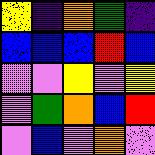[["yellow", "indigo", "orange", "green", "indigo"], ["blue", "blue", "blue", "red", "blue"], ["violet", "violet", "yellow", "violet", "yellow"], ["violet", "green", "orange", "blue", "red"], ["violet", "blue", "violet", "orange", "violet"]]